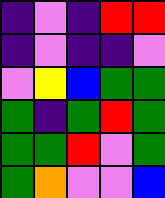[["indigo", "violet", "indigo", "red", "red"], ["indigo", "violet", "indigo", "indigo", "violet"], ["violet", "yellow", "blue", "green", "green"], ["green", "indigo", "green", "red", "green"], ["green", "green", "red", "violet", "green"], ["green", "orange", "violet", "violet", "blue"]]